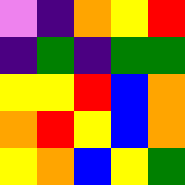[["violet", "indigo", "orange", "yellow", "red"], ["indigo", "green", "indigo", "green", "green"], ["yellow", "yellow", "red", "blue", "orange"], ["orange", "red", "yellow", "blue", "orange"], ["yellow", "orange", "blue", "yellow", "green"]]